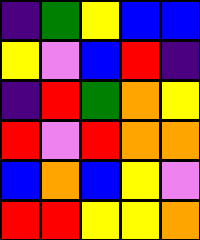[["indigo", "green", "yellow", "blue", "blue"], ["yellow", "violet", "blue", "red", "indigo"], ["indigo", "red", "green", "orange", "yellow"], ["red", "violet", "red", "orange", "orange"], ["blue", "orange", "blue", "yellow", "violet"], ["red", "red", "yellow", "yellow", "orange"]]